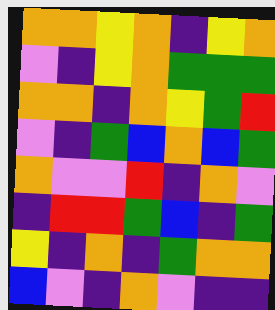[["orange", "orange", "yellow", "orange", "indigo", "yellow", "orange"], ["violet", "indigo", "yellow", "orange", "green", "green", "green"], ["orange", "orange", "indigo", "orange", "yellow", "green", "red"], ["violet", "indigo", "green", "blue", "orange", "blue", "green"], ["orange", "violet", "violet", "red", "indigo", "orange", "violet"], ["indigo", "red", "red", "green", "blue", "indigo", "green"], ["yellow", "indigo", "orange", "indigo", "green", "orange", "orange"], ["blue", "violet", "indigo", "orange", "violet", "indigo", "indigo"]]